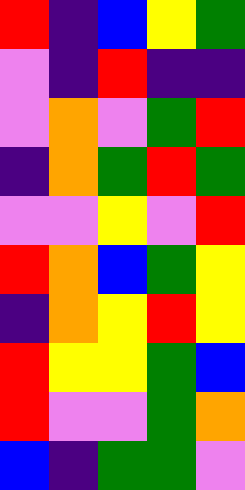[["red", "indigo", "blue", "yellow", "green"], ["violet", "indigo", "red", "indigo", "indigo"], ["violet", "orange", "violet", "green", "red"], ["indigo", "orange", "green", "red", "green"], ["violet", "violet", "yellow", "violet", "red"], ["red", "orange", "blue", "green", "yellow"], ["indigo", "orange", "yellow", "red", "yellow"], ["red", "yellow", "yellow", "green", "blue"], ["red", "violet", "violet", "green", "orange"], ["blue", "indigo", "green", "green", "violet"]]